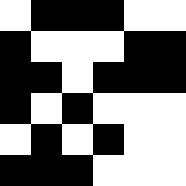[["white", "black", "black", "black", "white", "white"], ["black", "white", "white", "white", "black", "black"], ["black", "black", "white", "black", "black", "black"], ["black", "white", "black", "white", "white", "white"], ["white", "black", "white", "black", "white", "white"], ["black", "black", "black", "white", "white", "white"]]